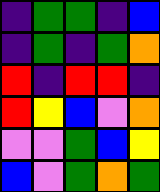[["indigo", "green", "green", "indigo", "blue"], ["indigo", "green", "indigo", "green", "orange"], ["red", "indigo", "red", "red", "indigo"], ["red", "yellow", "blue", "violet", "orange"], ["violet", "violet", "green", "blue", "yellow"], ["blue", "violet", "green", "orange", "green"]]